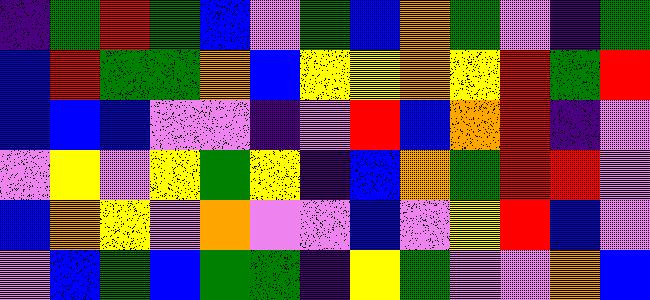[["indigo", "green", "red", "green", "blue", "violet", "green", "blue", "orange", "green", "violet", "indigo", "green"], ["blue", "red", "green", "green", "orange", "blue", "yellow", "yellow", "orange", "yellow", "red", "green", "red"], ["blue", "blue", "blue", "violet", "violet", "indigo", "violet", "red", "blue", "orange", "red", "indigo", "violet"], ["violet", "yellow", "violet", "yellow", "green", "yellow", "indigo", "blue", "orange", "green", "red", "red", "violet"], ["blue", "orange", "yellow", "violet", "orange", "violet", "violet", "blue", "violet", "yellow", "red", "blue", "violet"], ["violet", "blue", "green", "blue", "green", "green", "indigo", "yellow", "green", "violet", "violet", "orange", "blue"]]